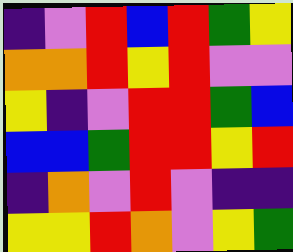[["indigo", "violet", "red", "blue", "red", "green", "yellow"], ["orange", "orange", "red", "yellow", "red", "violet", "violet"], ["yellow", "indigo", "violet", "red", "red", "green", "blue"], ["blue", "blue", "green", "red", "red", "yellow", "red"], ["indigo", "orange", "violet", "red", "violet", "indigo", "indigo"], ["yellow", "yellow", "red", "orange", "violet", "yellow", "green"]]